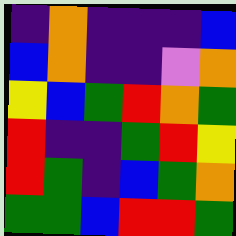[["indigo", "orange", "indigo", "indigo", "indigo", "blue"], ["blue", "orange", "indigo", "indigo", "violet", "orange"], ["yellow", "blue", "green", "red", "orange", "green"], ["red", "indigo", "indigo", "green", "red", "yellow"], ["red", "green", "indigo", "blue", "green", "orange"], ["green", "green", "blue", "red", "red", "green"]]